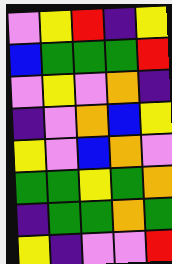[["violet", "yellow", "red", "indigo", "yellow"], ["blue", "green", "green", "green", "red"], ["violet", "yellow", "violet", "orange", "indigo"], ["indigo", "violet", "orange", "blue", "yellow"], ["yellow", "violet", "blue", "orange", "violet"], ["green", "green", "yellow", "green", "orange"], ["indigo", "green", "green", "orange", "green"], ["yellow", "indigo", "violet", "violet", "red"]]